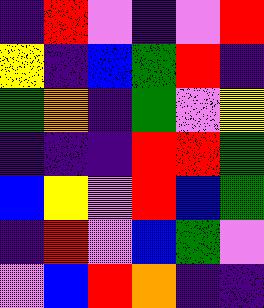[["indigo", "red", "violet", "indigo", "violet", "red"], ["yellow", "indigo", "blue", "green", "red", "indigo"], ["green", "orange", "indigo", "green", "violet", "yellow"], ["indigo", "indigo", "indigo", "red", "red", "green"], ["blue", "yellow", "violet", "red", "blue", "green"], ["indigo", "red", "violet", "blue", "green", "violet"], ["violet", "blue", "red", "orange", "indigo", "indigo"]]